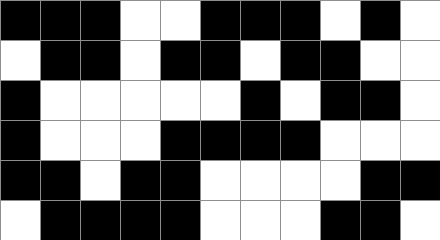[["black", "black", "black", "white", "white", "black", "black", "black", "white", "black", "white"], ["white", "black", "black", "white", "black", "black", "white", "black", "black", "white", "white"], ["black", "white", "white", "white", "white", "white", "black", "white", "black", "black", "white"], ["black", "white", "white", "white", "black", "black", "black", "black", "white", "white", "white"], ["black", "black", "white", "black", "black", "white", "white", "white", "white", "black", "black"], ["white", "black", "black", "black", "black", "white", "white", "white", "black", "black", "white"]]